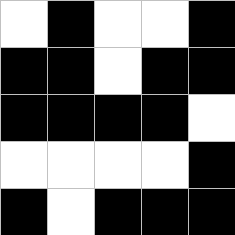[["white", "black", "white", "white", "black"], ["black", "black", "white", "black", "black"], ["black", "black", "black", "black", "white"], ["white", "white", "white", "white", "black"], ["black", "white", "black", "black", "black"]]